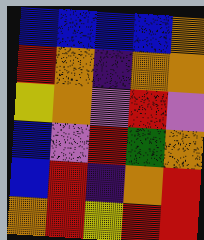[["blue", "blue", "blue", "blue", "orange"], ["red", "orange", "indigo", "orange", "orange"], ["yellow", "orange", "violet", "red", "violet"], ["blue", "violet", "red", "green", "orange"], ["blue", "red", "indigo", "orange", "red"], ["orange", "red", "yellow", "red", "red"]]